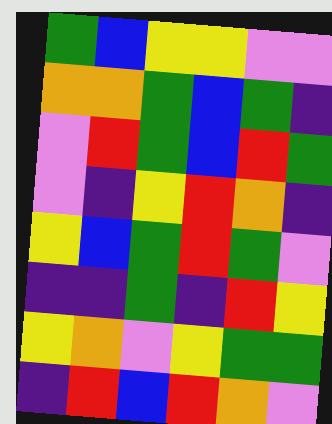[["green", "blue", "yellow", "yellow", "violet", "violet"], ["orange", "orange", "green", "blue", "green", "indigo"], ["violet", "red", "green", "blue", "red", "green"], ["violet", "indigo", "yellow", "red", "orange", "indigo"], ["yellow", "blue", "green", "red", "green", "violet"], ["indigo", "indigo", "green", "indigo", "red", "yellow"], ["yellow", "orange", "violet", "yellow", "green", "green"], ["indigo", "red", "blue", "red", "orange", "violet"]]